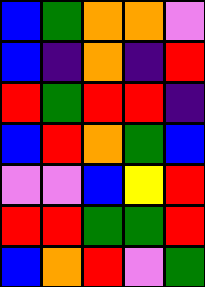[["blue", "green", "orange", "orange", "violet"], ["blue", "indigo", "orange", "indigo", "red"], ["red", "green", "red", "red", "indigo"], ["blue", "red", "orange", "green", "blue"], ["violet", "violet", "blue", "yellow", "red"], ["red", "red", "green", "green", "red"], ["blue", "orange", "red", "violet", "green"]]